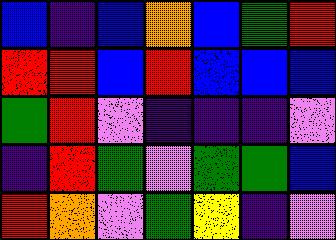[["blue", "indigo", "blue", "orange", "blue", "green", "red"], ["red", "red", "blue", "red", "blue", "blue", "blue"], ["green", "red", "violet", "indigo", "indigo", "indigo", "violet"], ["indigo", "red", "green", "violet", "green", "green", "blue"], ["red", "orange", "violet", "green", "yellow", "indigo", "violet"]]